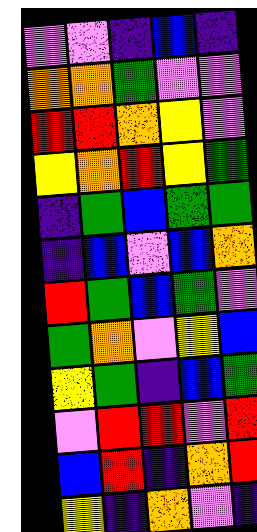[["violet", "violet", "indigo", "blue", "indigo"], ["orange", "orange", "green", "violet", "violet"], ["red", "red", "orange", "yellow", "violet"], ["yellow", "orange", "red", "yellow", "green"], ["indigo", "green", "blue", "green", "green"], ["indigo", "blue", "violet", "blue", "orange"], ["red", "green", "blue", "green", "violet"], ["green", "orange", "violet", "yellow", "blue"], ["yellow", "green", "indigo", "blue", "green"], ["violet", "red", "red", "violet", "red"], ["blue", "red", "indigo", "orange", "red"], ["yellow", "indigo", "orange", "violet", "indigo"]]